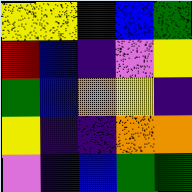[["yellow", "yellow", "indigo", "blue", "green"], ["red", "blue", "indigo", "violet", "yellow"], ["green", "blue", "orange", "yellow", "indigo"], ["yellow", "indigo", "indigo", "orange", "orange"], ["violet", "indigo", "blue", "green", "green"]]